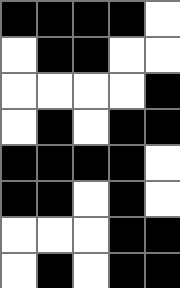[["black", "black", "black", "black", "white"], ["white", "black", "black", "white", "white"], ["white", "white", "white", "white", "black"], ["white", "black", "white", "black", "black"], ["black", "black", "black", "black", "white"], ["black", "black", "white", "black", "white"], ["white", "white", "white", "black", "black"], ["white", "black", "white", "black", "black"]]